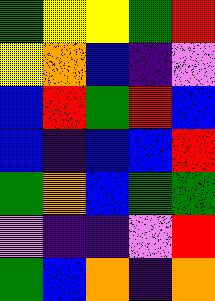[["green", "yellow", "yellow", "green", "red"], ["yellow", "orange", "blue", "indigo", "violet"], ["blue", "red", "green", "red", "blue"], ["blue", "indigo", "blue", "blue", "red"], ["green", "orange", "blue", "green", "green"], ["violet", "indigo", "indigo", "violet", "red"], ["green", "blue", "orange", "indigo", "orange"]]